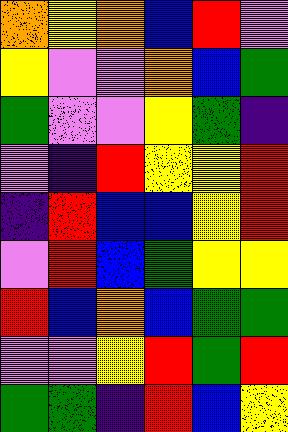[["orange", "yellow", "orange", "blue", "red", "violet"], ["yellow", "violet", "violet", "orange", "blue", "green"], ["green", "violet", "violet", "yellow", "green", "indigo"], ["violet", "indigo", "red", "yellow", "yellow", "red"], ["indigo", "red", "blue", "blue", "yellow", "red"], ["violet", "red", "blue", "green", "yellow", "yellow"], ["red", "blue", "orange", "blue", "green", "green"], ["violet", "violet", "yellow", "red", "green", "red"], ["green", "green", "indigo", "red", "blue", "yellow"]]